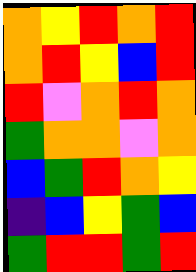[["orange", "yellow", "red", "orange", "red"], ["orange", "red", "yellow", "blue", "red"], ["red", "violet", "orange", "red", "orange"], ["green", "orange", "orange", "violet", "orange"], ["blue", "green", "red", "orange", "yellow"], ["indigo", "blue", "yellow", "green", "blue"], ["green", "red", "red", "green", "red"]]